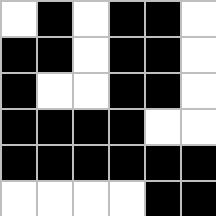[["white", "black", "white", "black", "black", "white"], ["black", "black", "white", "black", "black", "white"], ["black", "white", "white", "black", "black", "white"], ["black", "black", "black", "black", "white", "white"], ["black", "black", "black", "black", "black", "black"], ["white", "white", "white", "white", "black", "black"]]